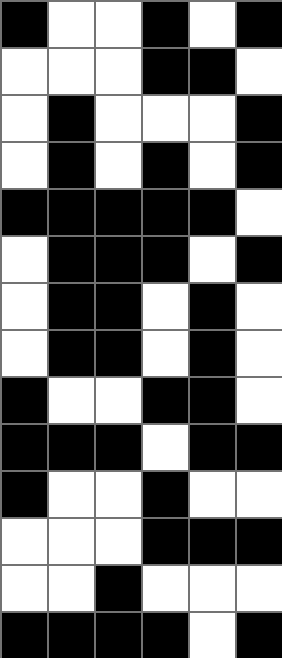[["black", "white", "white", "black", "white", "black"], ["white", "white", "white", "black", "black", "white"], ["white", "black", "white", "white", "white", "black"], ["white", "black", "white", "black", "white", "black"], ["black", "black", "black", "black", "black", "white"], ["white", "black", "black", "black", "white", "black"], ["white", "black", "black", "white", "black", "white"], ["white", "black", "black", "white", "black", "white"], ["black", "white", "white", "black", "black", "white"], ["black", "black", "black", "white", "black", "black"], ["black", "white", "white", "black", "white", "white"], ["white", "white", "white", "black", "black", "black"], ["white", "white", "black", "white", "white", "white"], ["black", "black", "black", "black", "white", "black"]]